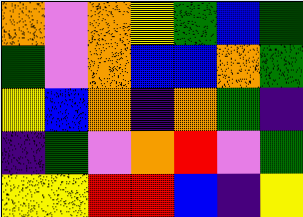[["orange", "violet", "orange", "yellow", "green", "blue", "green"], ["green", "violet", "orange", "blue", "blue", "orange", "green"], ["yellow", "blue", "orange", "indigo", "orange", "green", "indigo"], ["indigo", "green", "violet", "orange", "red", "violet", "green"], ["yellow", "yellow", "red", "red", "blue", "indigo", "yellow"]]